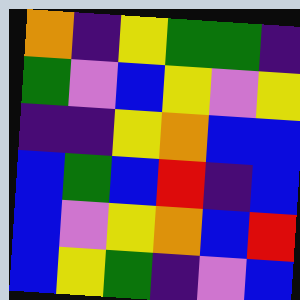[["orange", "indigo", "yellow", "green", "green", "indigo"], ["green", "violet", "blue", "yellow", "violet", "yellow"], ["indigo", "indigo", "yellow", "orange", "blue", "blue"], ["blue", "green", "blue", "red", "indigo", "blue"], ["blue", "violet", "yellow", "orange", "blue", "red"], ["blue", "yellow", "green", "indigo", "violet", "blue"]]